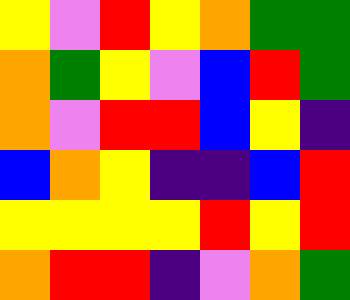[["yellow", "violet", "red", "yellow", "orange", "green", "green"], ["orange", "green", "yellow", "violet", "blue", "red", "green"], ["orange", "violet", "red", "red", "blue", "yellow", "indigo"], ["blue", "orange", "yellow", "indigo", "indigo", "blue", "red"], ["yellow", "yellow", "yellow", "yellow", "red", "yellow", "red"], ["orange", "red", "red", "indigo", "violet", "orange", "green"]]